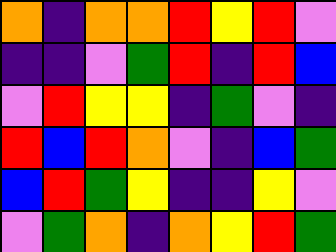[["orange", "indigo", "orange", "orange", "red", "yellow", "red", "violet"], ["indigo", "indigo", "violet", "green", "red", "indigo", "red", "blue"], ["violet", "red", "yellow", "yellow", "indigo", "green", "violet", "indigo"], ["red", "blue", "red", "orange", "violet", "indigo", "blue", "green"], ["blue", "red", "green", "yellow", "indigo", "indigo", "yellow", "violet"], ["violet", "green", "orange", "indigo", "orange", "yellow", "red", "green"]]